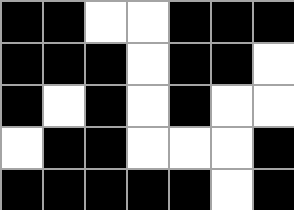[["black", "black", "white", "white", "black", "black", "black"], ["black", "black", "black", "white", "black", "black", "white"], ["black", "white", "black", "white", "black", "white", "white"], ["white", "black", "black", "white", "white", "white", "black"], ["black", "black", "black", "black", "black", "white", "black"]]